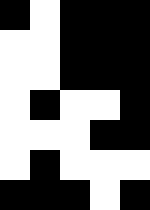[["black", "white", "black", "black", "black"], ["white", "white", "black", "black", "black"], ["white", "white", "black", "black", "black"], ["white", "black", "white", "white", "black"], ["white", "white", "white", "black", "black"], ["white", "black", "white", "white", "white"], ["black", "black", "black", "white", "black"]]